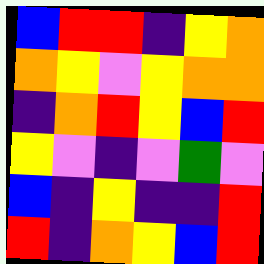[["blue", "red", "red", "indigo", "yellow", "orange"], ["orange", "yellow", "violet", "yellow", "orange", "orange"], ["indigo", "orange", "red", "yellow", "blue", "red"], ["yellow", "violet", "indigo", "violet", "green", "violet"], ["blue", "indigo", "yellow", "indigo", "indigo", "red"], ["red", "indigo", "orange", "yellow", "blue", "red"]]